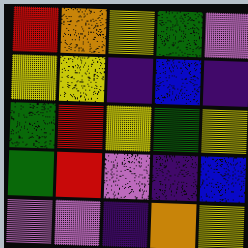[["red", "orange", "yellow", "green", "violet"], ["yellow", "yellow", "indigo", "blue", "indigo"], ["green", "red", "yellow", "green", "yellow"], ["green", "red", "violet", "indigo", "blue"], ["violet", "violet", "indigo", "orange", "yellow"]]